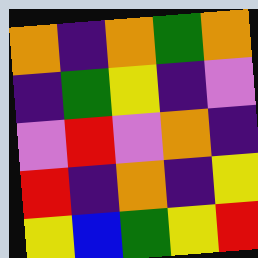[["orange", "indigo", "orange", "green", "orange"], ["indigo", "green", "yellow", "indigo", "violet"], ["violet", "red", "violet", "orange", "indigo"], ["red", "indigo", "orange", "indigo", "yellow"], ["yellow", "blue", "green", "yellow", "red"]]